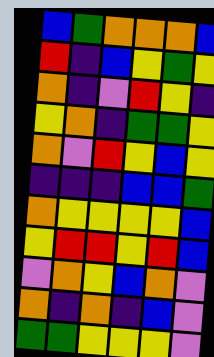[["blue", "green", "orange", "orange", "orange", "blue"], ["red", "indigo", "blue", "yellow", "green", "yellow"], ["orange", "indigo", "violet", "red", "yellow", "indigo"], ["yellow", "orange", "indigo", "green", "green", "yellow"], ["orange", "violet", "red", "yellow", "blue", "yellow"], ["indigo", "indigo", "indigo", "blue", "blue", "green"], ["orange", "yellow", "yellow", "yellow", "yellow", "blue"], ["yellow", "red", "red", "yellow", "red", "blue"], ["violet", "orange", "yellow", "blue", "orange", "violet"], ["orange", "indigo", "orange", "indigo", "blue", "violet"], ["green", "green", "yellow", "yellow", "yellow", "violet"]]